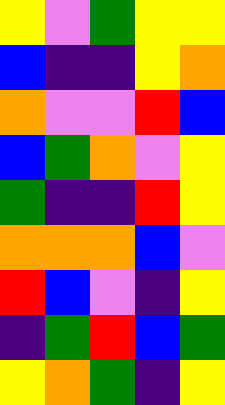[["yellow", "violet", "green", "yellow", "yellow"], ["blue", "indigo", "indigo", "yellow", "orange"], ["orange", "violet", "violet", "red", "blue"], ["blue", "green", "orange", "violet", "yellow"], ["green", "indigo", "indigo", "red", "yellow"], ["orange", "orange", "orange", "blue", "violet"], ["red", "blue", "violet", "indigo", "yellow"], ["indigo", "green", "red", "blue", "green"], ["yellow", "orange", "green", "indigo", "yellow"]]